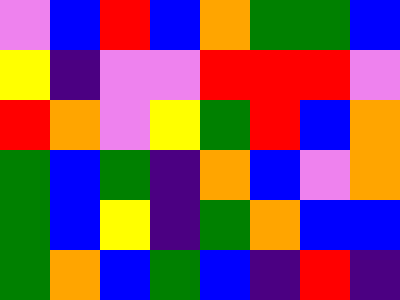[["violet", "blue", "red", "blue", "orange", "green", "green", "blue"], ["yellow", "indigo", "violet", "violet", "red", "red", "red", "violet"], ["red", "orange", "violet", "yellow", "green", "red", "blue", "orange"], ["green", "blue", "green", "indigo", "orange", "blue", "violet", "orange"], ["green", "blue", "yellow", "indigo", "green", "orange", "blue", "blue"], ["green", "orange", "blue", "green", "blue", "indigo", "red", "indigo"]]